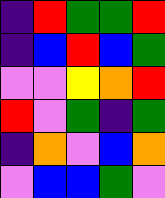[["indigo", "red", "green", "green", "red"], ["indigo", "blue", "red", "blue", "green"], ["violet", "violet", "yellow", "orange", "red"], ["red", "violet", "green", "indigo", "green"], ["indigo", "orange", "violet", "blue", "orange"], ["violet", "blue", "blue", "green", "violet"]]